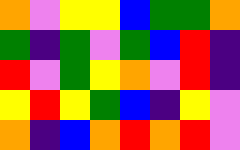[["orange", "violet", "yellow", "yellow", "blue", "green", "green", "orange"], ["green", "indigo", "green", "violet", "green", "blue", "red", "indigo"], ["red", "violet", "green", "yellow", "orange", "violet", "red", "indigo"], ["yellow", "red", "yellow", "green", "blue", "indigo", "yellow", "violet"], ["orange", "indigo", "blue", "orange", "red", "orange", "red", "violet"]]